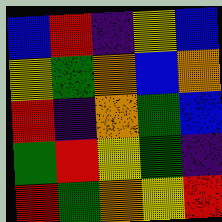[["blue", "red", "indigo", "yellow", "blue"], ["yellow", "green", "orange", "blue", "orange"], ["red", "indigo", "orange", "green", "blue"], ["green", "red", "yellow", "green", "indigo"], ["red", "green", "orange", "yellow", "red"]]